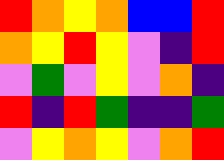[["red", "orange", "yellow", "orange", "blue", "blue", "red"], ["orange", "yellow", "red", "yellow", "violet", "indigo", "red"], ["violet", "green", "violet", "yellow", "violet", "orange", "indigo"], ["red", "indigo", "red", "green", "indigo", "indigo", "green"], ["violet", "yellow", "orange", "yellow", "violet", "orange", "red"]]